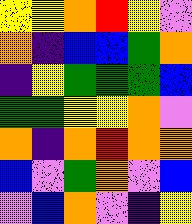[["yellow", "yellow", "orange", "red", "yellow", "violet"], ["orange", "indigo", "blue", "blue", "green", "orange"], ["indigo", "yellow", "green", "green", "green", "blue"], ["green", "green", "yellow", "yellow", "orange", "violet"], ["orange", "indigo", "orange", "red", "orange", "orange"], ["blue", "violet", "green", "orange", "violet", "blue"], ["violet", "blue", "orange", "violet", "indigo", "yellow"]]